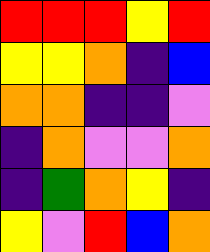[["red", "red", "red", "yellow", "red"], ["yellow", "yellow", "orange", "indigo", "blue"], ["orange", "orange", "indigo", "indigo", "violet"], ["indigo", "orange", "violet", "violet", "orange"], ["indigo", "green", "orange", "yellow", "indigo"], ["yellow", "violet", "red", "blue", "orange"]]